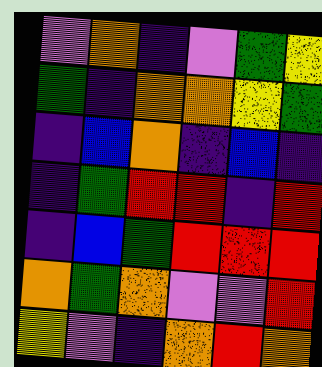[["violet", "orange", "indigo", "violet", "green", "yellow"], ["green", "indigo", "orange", "orange", "yellow", "green"], ["indigo", "blue", "orange", "indigo", "blue", "indigo"], ["indigo", "green", "red", "red", "indigo", "red"], ["indigo", "blue", "green", "red", "red", "red"], ["orange", "green", "orange", "violet", "violet", "red"], ["yellow", "violet", "indigo", "orange", "red", "orange"]]